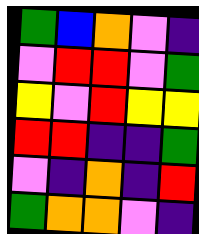[["green", "blue", "orange", "violet", "indigo"], ["violet", "red", "red", "violet", "green"], ["yellow", "violet", "red", "yellow", "yellow"], ["red", "red", "indigo", "indigo", "green"], ["violet", "indigo", "orange", "indigo", "red"], ["green", "orange", "orange", "violet", "indigo"]]